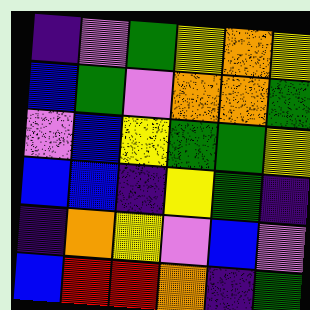[["indigo", "violet", "green", "yellow", "orange", "yellow"], ["blue", "green", "violet", "orange", "orange", "green"], ["violet", "blue", "yellow", "green", "green", "yellow"], ["blue", "blue", "indigo", "yellow", "green", "indigo"], ["indigo", "orange", "yellow", "violet", "blue", "violet"], ["blue", "red", "red", "orange", "indigo", "green"]]